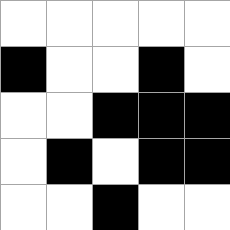[["white", "white", "white", "white", "white"], ["black", "white", "white", "black", "white"], ["white", "white", "black", "black", "black"], ["white", "black", "white", "black", "black"], ["white", "white", "black", "white", "white"]]